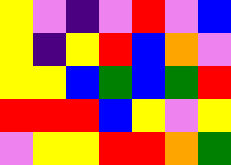[["yellow", "violet", "indigo", "violet", "red", "violet", "blue"], ["yellow", "indigo", "yellow", "red", "blue", "orange", "violet"], ["yellow", "yellow", "blue", "green", "blue", "green", "red"], ["red", "red", "red", "blue", "yellow", "violet", "yellow"], ["violet", "yellow", "yellow", "red", "red", "orange", "green"]]